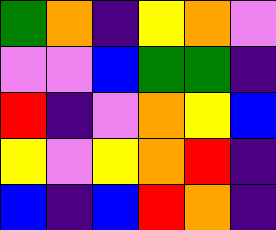[["green", "orange", "indigo", "yellow", "orange", "violet"], ["violet", "violet", "blue", "green", "green", "indigo"], ["red", "indigo", "violet", "orange", "yellow", "blue"], ["yellow", "violet", "yellow", "orange", "red", "indigo"], ["blue", "indigo", "blue", "red", "orange", "indigo"]]